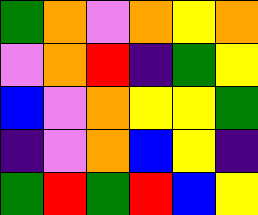[["green", "orange", "violet", "orange", "yellow", "orange"], ["violet", "orange", "red", "indigo", "green", "yellow"], ["blue", "violet", "orange", "yellow", "yellow", "green"], ["indigo", "violet", "orange", "blue", "yellow", "indigo"], ["green", "red", "green", "red", "blue", "yellow"]]